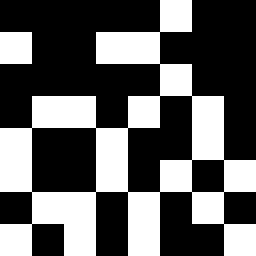[["black", "black", "black", "black", "black", "white", "black", "black"], ["white", "black", "black", "white", "white", "black", "black", "black"], ["black", "black", "black", "black", "black", "white", "black", "black"], ["black", "white", "white", "black", "white", "black", "white", "black"], ["white", "black", "black", "white", "black", "black", "white", "black"], ["white", "black", "black", "white", "black", "white", "black", "white"], ["black", "white", "white", "black", "white", "black", "white", "black"], ["white", "black", "white", "black", "white", "black", "black", "white"]]